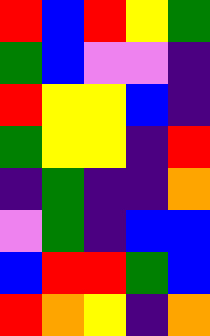[["red", "blue", "red", "yellow", "green"], ["green", "blue", "violet", "violet", "indigo"], ["red", "yellow", "yellow", "blue", "indigo"], ["green", "yellow", "yellow", "indigo", "red"], ["indigo", "green", "indigo", "indigo", "orange"], ["violet", "green", "indigo", "blue", "blue"], ["blue", "red", "red", "green", "blue"], ["red", "orange", "yellow", "indigo", "orange"]]